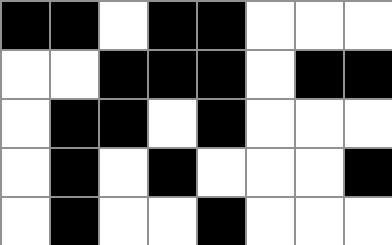[["black", "black", "white", "black", "black", "white", "white", "white"], ["white", "white", "black", "black", "black", "white", "black", "black"], ["white", "black", "black", "white", "black", "white", "white", "white"], ["white", "black", "white", "black", "white", "white", "white", "black"], ["white", "black", "white", "white", "black", "white", "white", "white"]]